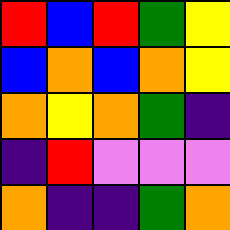[["red", "blue", "red", "green", "yellow"], ["blue", "orange", "blue", "orange", "yellow"], ["orange", "yellow", "orange", "green", "indigo"], ["indigo", "red", "violet", "violet", "violet"], ["orange", "indigo", "indigo", "green", "orange"]]